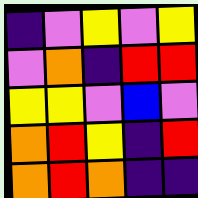[["indigo", "violet", "yellow", "violet", "yellow"], ["violet", "orange", "indigo", "red", "red"], ["yellow", "yellow", "violet", "blue", "violet"], ["orange", "red", "yellow", "indigo", "red"], ["orange", "red", "orange", "indigo", "indigo"]]